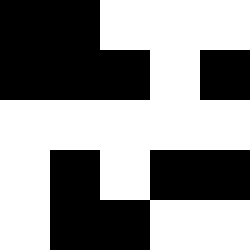[["black", "black", "white", "white", "white"], ["black", "black", "black", "white", "black"], ["white", "white", "white", "white", "white"], ["white", "black", "white", "black", "black"], ["white", "black", "black", "white", "white"]]